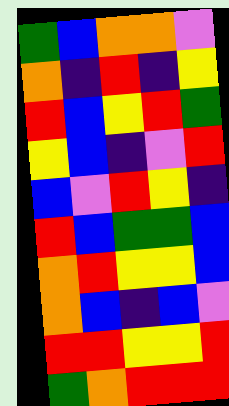[["green", "blue", "orange", "orange", "violet"], ["orange", "indigo", "red", "indigo", "yellow"], ["red", "blue", "yellow", "red", "green"], ["yellow", "blue", "indigo", "violet", "red"], ["blue", "violet", "red", "yellow", "indigo"], ["red", "blue", "green", "green", "blue"], ["orange", "red", "yellow", "yellow", "blue"], ["orange", "blue", "indigo", "blue", "violet"], ["red", "red", "yellow", "yellow", "red"], ["green", "orange", "red", "red", "red"]]